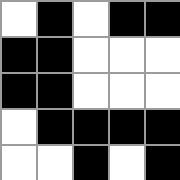[["white", "black", "white", "black", "black"], ["black", "black", "white", "white", "white"], ["black", "black", "white", "white", "white"], ["white", "black", "black", "black", "black"], ["white", "white", "black", "white", "black"]]